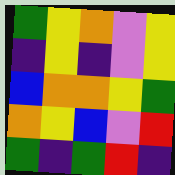[["green", "yellow", "orange", "violet", "yellow"], ["indigo", "yellow", "indigo", "violet", "yellow"], ["blue", "orange", "orange", "yellow", "green"], ["orange", "yellow", "blue", "violet", "red"], ["green", "indigo", "green", "red", "indigo"]]